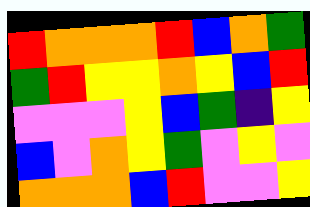[["red", "orange", "orange", "orange", "red", "blue", "orange", "green"], ["green", "red", "yellow", "yellow", "orange", "yellow", "blue", "red"], ["violet", "violet", "violet", "yellow", "blue", "green", "indigo", "yellow"], ["blue", "violet", "orange", "yellow", "green", "violet", "yellow", "violet"], ["orange", "orange", "orange", "blue", "red", "violet", "violet", "yellow"]]